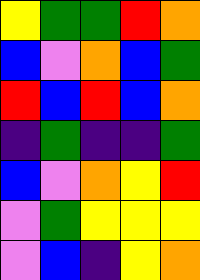[["yellow", "green", "green", "red", "orange"], ["blue", "violet", "orange", "blue", "green"], ["red", "blue", "red", "blue", "orange"], ["indigo", "green", "indigo", "indigo", "green"], ["blue", "violet", "orange", "yellow", "red"], ["violet", "green", "yellow", "yellow", "yellow"], ["violet", "blue", "indigo", "yellow", "orange"]]